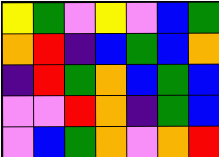[["yellow", "green", "violet", "yellow", "violet", "blue", "green"], ["orange", "red", "indigo", "blue", "green", "blue", "orange"], ["indigo", "red", "green", "orange", "blue", "green", "blue"], ["violet", "violet", "red", "orange", "indigo", "green", "blue"], ["violet", "blue", "green", "orange", "violet", "orange", "red"]]